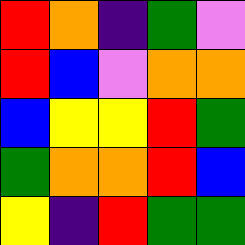[["red", "orange", "indigo", "green", "violet"], ["red", "blue", "violet", "orange", "orange"], ["blue", "yellow", "yellow", "red", "green"], ["green", "orange", "orange", "red", "blue"], ["yellow", "indigo", "red", "green", "green"]]